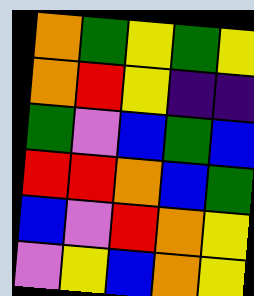[["orange", "green", "yellow", "green", "yellow"], ["orange", "red", "yellow", "indigo", "indigo"], ["green", "violet", "blue", "green", "blue"], ["red", "red", "orange", "blue", "green"], ["blue", "violet", "red", "orange", "yellow"], ["violet", "yellow", "blue", "orange", "yellow"]]